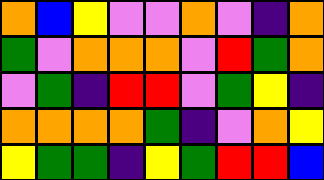[["orange", "blue", "yellow", "violet", "violet", "orange", "violet", "indigo", "orange"], ["green", "violet", "orange", "orange", "orange", "violet", "red", "green", "orange"], ["violet", "green", "indigo", "red", "red", "violet", "green", "yellow", "indigo"], ["orange", "orange", "orange", "orange", "green", "indigo", "violet", "orange", "yellow"], ["yellow", "green", "green", "indigo", "yellow", "green", "red", "red", "blue"]]